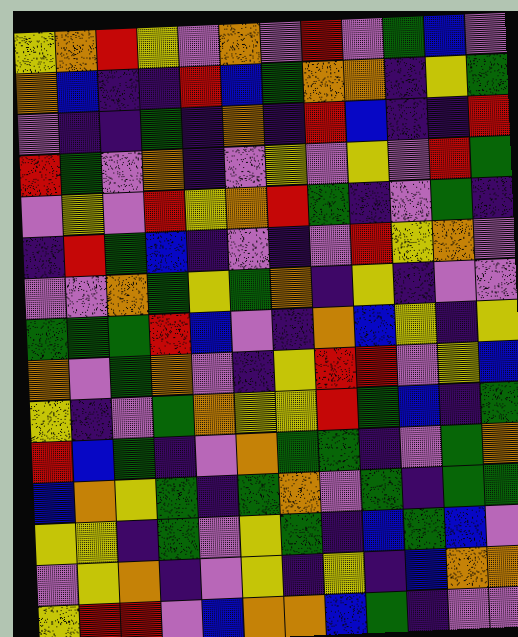[["yellow", "orange", "red", "yellow", "violet", "orange", "violet", "red", "violet", "green", "blue", "violet"], ["orange", "blue", "indigo", "indigo", "red", "blue", "green", "orange", "orange", "indigo", "yellow", "green"], ["violet", "indigo", "indigo", "green", "indigo", "orange", "indigo", "red", "blue", "indigo", "indigo", "red"], ["red", "green", "violet", "orange", "indigo", "violet", "yellow", "violet", "yellow", "violet", "red", "green"], ["violet", "yellow", "violet", "red", "yellow", "orange", "red", "green", "indigo", "violet", "green", "indigo"], ["indigo", "red", "green", "blue", "indigo", "violet", "indigo", "violet", "red", "yellow", "orange", "violet"], ["violet", "violet", "orange", "green", "yellow", "green", "orange", "indigo", "yellow", "indigo", "violet", "violet"], ["green", "green", "green", "red", "blue", "violet", "indigo", "orange", "blue", "yellow", "indigo", "yellow"], ["orange", "violet", "green", "orange", "violet", "indigo", "yellow", "red", "red", "violet", "yellow", "blue"], ["yellow", "indigo", "violet", "green", "orange", "yellow", "yellow", "red", "green", "blue", "indigo", "green"], ["red", "blue", "green", "indigo", "violet", "orange", "green", "green", "indigo", "violet", "green", "orange"], ["blue", "orange", "yellow", "green", "indigo", "green", "orange", "violet", "green", "indigo", "green", "green"], ["yellow", "yellow", "indigo", "green", "violet", "yellow", "green", "indigo", "blue", "green", "blue", "violet"], ["violet", "yellow", "orange", "indigo", "violet", "yellow", "indigo", "yellow", "indigo", "blue", "orange", "orange"], ["yellow", "red", "red", "violet", "blue", "orange", "orange", "blue", "green", "indigo", "violet", "violet"]]